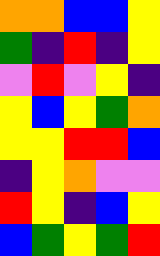[["orange", "orange", "blue", "blue", "yellow"], ["green", "indigo", "red", "indigo", "yellow"], ["violet", "red", "violet", "yellow", "indigo"], ["yellow", "blue", "yellow", "green", "orange"], ["yellow", "yellow", "red", "red", "blue"], ["indigo", "yellow", "orange", "violet", "violet"], ["red", "yellow", "indigo", "blue", "yellow"], ["blue", "green", "yellow", "green", "red"]]